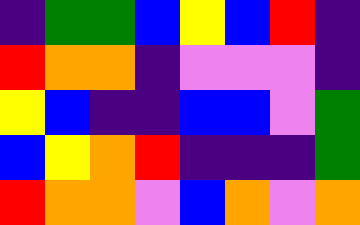[["indigo", "green", "green", "blue", "yellow", "blue", "red", "indigo"], ["red", "orange", "orange", "indigo", "violet", "violet", "violet", "indigo"], ["yellow", "blue", "indigo", "indigo", "blue", "blue", "violet", "green"], ["blue", "yellow", "orange", "red", "indigo", "indigo", "indigo", "green"], ["red", "orange", "orange", "violet", "blue", "orange", "violet", "orange"]]